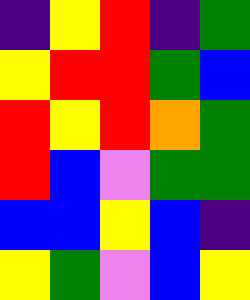[["indigo", "yellow", "red", "indigo", "green"], ["yellow", "red", "red", "green", "blue"], ["red", "yellow", "red", "orange", "green"], ["red", "blue", "violet", "green", "green"], ["blue", "blue", "yellow", "blue", "indigo"], ["yellow", "green", "violet", "blue", "yellow"]]